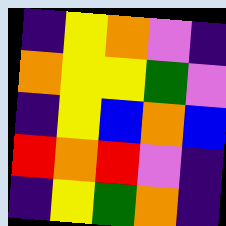[["indigo", "yellow", "orange", "violet", "indigo"], ["orange", "yellow", "yellow", "green", "violet"], ["indigo", "yellow", "blue", "orange", "blue"], ["red", "orange", "red", "violet", "indigo"], ["indigo", "yellow", "green", "orange", "indigo"]]